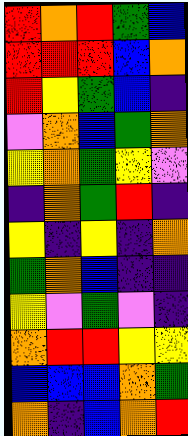[["red", "orange", "red", "green", "blue"], ["red", "red", "red", "blue", "orange"], ["red", "yellow", "green", "blue", "indigo"], ["violet", "orange", "blue", "green", "orange"], ["yellow", "orange", "green", "yellow", "violet"], ["indigo", "orange", "green", "red", "indigo"], ["yellow", "indigo", "yellow", "indigo", "orange"], ["green", "orange", "blue", "indigo", "indigo"], ["yellow", "violet", "green", "violet", "indigo"], ["orange", "red", "red", "yellow", "yellow"], ["blue", "blue", "blue", "orange", "green"], ["orange", "indigo", "blue", "orange", "red"]]